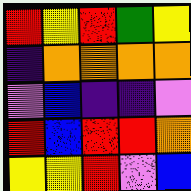[["red", "yellow", "red", "green", "yellow"], ["indigo", "orange", "orange", "orange", "orange"], ["violet", "blue", "indigo", "indigo", "violet"], ["red", "blue", "red", "red", "orange"], ["yellow", "yellow", "red", "violet", "blue"]]